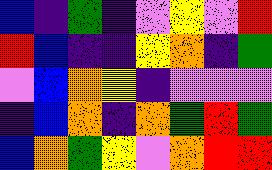[["blue", "indigo", "green", "indigo", "violet", "yellow", "violet", "red"], ["red", "blue", "indigo", "indigo", "yellow", "orange", "indigo", "green"], ["violet", "blue", "orange", "yellow", "indigo", "violet", "violet", "violet"], ["indigo", "blue", "orange", "indigo", "orange", "green", "red", "green"], ["blue", "orange", "green", "yellow", "violet", "orange", "red", "red"]]